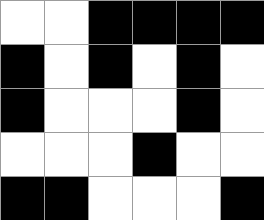[["white", "white", "black", "black", "black", "black"], ["black", "white", "black", "white", "black", "white"], ["black", "white", "white", "white", "black", "white"], ["white", "white", "white", "black", "white", "white"], ["black", "black", "white", "white", "white", "black"]]